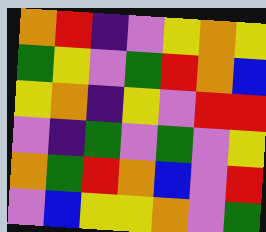[["orange", "red", "indigo", "violet", "yellow", "orange", "yellow"], ["green", "yellow", "violet", "green", "red", "orange", "blue"], ["yellow", "orange", "indigo", "yellow", "violet", "red", "red"], ["violet", "indigo", "green", "violet", "green", "violet", "yellow"], ["orange", "green", "red", "orange", "blue", "violet", "red"], ["violet", "blue", "yellow", "yellow", "orange", "violet", "green"]]